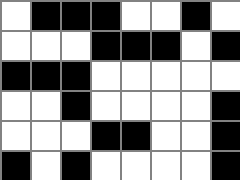[["white", "black", "black", "black", "white", "white", "black", "white"], ["white", "white", "white", "black", "black", "black", "white", "black"], ["black", "black", "black", "white", "white", "white", "white", "white"], ["white", "white", "black", "white", "white", "white", "white", "black"], ["white", "white", "white", "black", "black", "white", "white", "black"], ["black", "white", "black", "white", "white", "white", "white", "black"]]